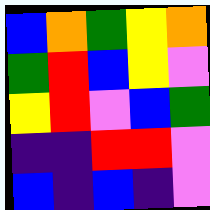[["blue", "orange", "green", "yellow", "orange"], ["green", "red", "blue", "yellow", "violet"], ["yellow", "red", "violet", "blue", "green"], ["indigo", "indigo", "red", "red", "violet"], ["blue", "indigo", "blue", "indigo", "violet"]]